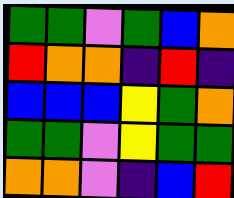[["green", "green", "violet", "green", "blue", "orange"], ["red", "orange", "orange", "indigo", "red", "indigo"], ["blue", "blue", "blue", "yellow", "green", "orange"], ["green", "green", "violet", "yellow", "green", "green"], ["orange", "orange", "violet", "indigo", "blue", "red"]]